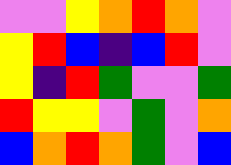[["violet", "violet", "yellow", "orange", "red", "orange", "violet"], ["yellow", "red", "blue", "indigo", "blue", "red", "violet"], ["yellow", "indigo", "red", "green", "violet", "violet", "green"], ["red", "yellow", "yellow", "violet", "green", "violet", "orange"], ["blue", "orange", "red", "orange", "green", "violet", "blue"]]